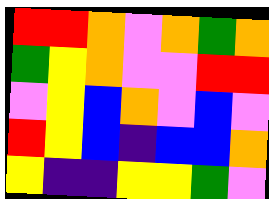[["red", "red", "orange", "violet", "orange", "green", "orange"], ["green", "yellow", "orange", "violet", "violet", "red", "red"], ["violet", "yellow", "blue", "orange", "violet", "blue", "violet"], ["red", "yellow", "blue", "indigo", "blue", "blue", "orange"], ["yellow", "indigo", "indigo", "yellow", "yellow", "green", "violet"]]